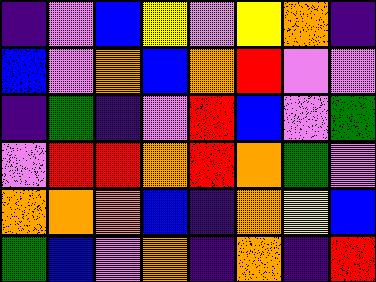[["indigo", "violet", "blue", "yellow", "violet", "yellow", "orange", "indigo"], ["blue", "violet", "orange", "blue", "orange", "red", "violet", "violet"], ["indigo", "green", "indigo", "violet", "red", "blue", "violet", "green"], ["violet", "red", "red", "orange", "red", "orange", "green", "violet"], ["orange", "orange", "orange", "blue", "indigo", "orange", "yellow", "blue"], ["green", "blue", "violet", "orange", "indigo", "orange", "indigo", "red"]]